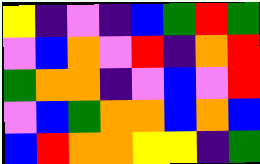[["yellow", "indigo", "violet", "indigo", "blue", "green", "red", "green"], ["violet", "blue", "orange", "violet", "red", "indigo", "orange", "red"], ["green", "orange", "orange", "indigo", "violet", "blue", "violet", "red"], ["violet", "blue", "green", "orange", "orange", "blue", "orange", "blue"], ["blue", "red", "orange", "orange", "yellow", "yellow", "indigo", "green"]]